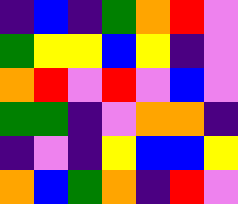[["indigo", "blue", "indigo", "green", "orange", "red", "violet"], ["green", "yellow", "yellow", "blue", "yellow", "indigo", "violet"], ["orange", "red", "violet", "red", "violet", "blue", "violet"], ["green", "green", "indigo", "violet", "orange", "orange", "indigo"], ["indigo", "violet", "indigo", "yellow", "blue", "blue", "yellow"], ["orange", "blue", "green", "orange", "indigo", "red", "violet"]]